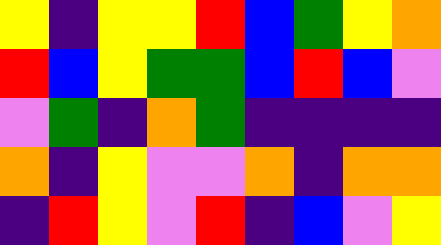[["yellow", "indigo", "yellow", "yellow", "red", "blue", "green", "yellow", "orange"], ["red", "blue", "yellow", "green", "green", "blue", "red", "blue", "violet"], ["violet", "green", "indigo", "orange", "green", "indigo", "indigo", "indigo", "indigo"], ["orange", "indigo", "yellow", "violet", "violet", "orange", "indigo", "orange", "orange"], ["indigo", "red", "yellow", "violet", "red", "indigo", "blue", "violet", "yellow"]]